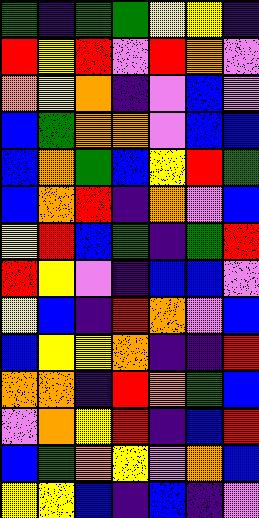[["green", "indigo", "green", "green", "yellow", "yellow", "indigo"], ["red", "yellow", "red", "violet", "red", "orange", "violet"], ["orange", "yellow", "orange", "indigo", "violet", "blue", "violet"], ["blue", "green", "orange", "orange", "violet", "blue", "blue"], ["blue", "orange", "green", "blue", "yellow", "red", "green"], ["blue", "orange", "red", "indigo", "orange", "violet", "blue"], ["yellow", "red", "blue", "green", "indigo", "green", "red"], ["red", "yellow", "violet", "indigo", "blue", "blue", "violet"], ["yellow", "blue", "indigo", "red", "orange", "violet", "blue"], ["blue", "yellow", "yellow", "orange", "indigo", "indigo", "red"], ["orange", "orange", "indigo", "red", "orange", "green", "blue"], ["violet", "orange", "yellow", "red", "indigo", "blue", "red"], ["blue", "green", "orange", "yellow", "violet", "orange", "blue"], ["yellow", "yellow", "blue", "indigo", "blue", "indigo", "violet"]]